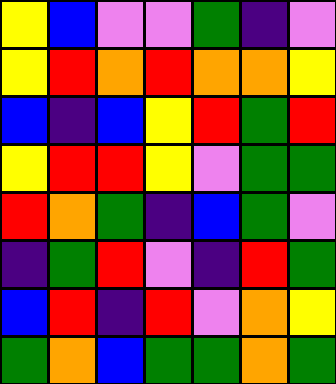[["yellow", "blue", "violet", "violet", "green", "indigo", "violet"], ["yellow", "red", "orange", "red", "orange", "orange", "yellow"], ["blue", "indigo", "blue", "yellow", "red", "green", "red"], ["yellow", "red", "red", "yellow", "violet", "green", "green"], ["red", "orange", "green", "indigo", "blue", "green", "violet"], ["indigo", "green", "red", "violet", "indigo", "red", "green"], ["blue", "red", "indigo", "red", "violet", "orange", "yellow"], ["green", "orange", "blue", "green", "green", "orange", "green"]]